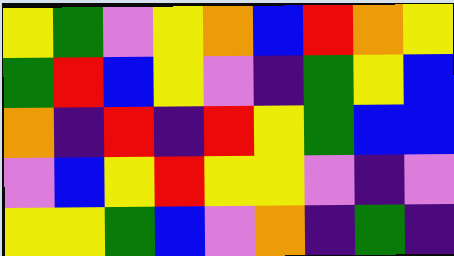[["yellow", "green", "violet", "yellow", "orange", "blue", "red", "orange", "yellow"], ["green", "red", "blue", "yellow", "violet", "indigo", "green", "yellow", "blue"], ["orange", "indigo", "red", "indigo", "red", "yellow", "green", "blue", "blue"], ["violet", "blue", "yellow", "red", "yellow", "yellow", "violet", "indigo", "violet"], ["yellow", "yellow", "green", "blue", "violet", "orange", "indigo", "green", "indigo"]]